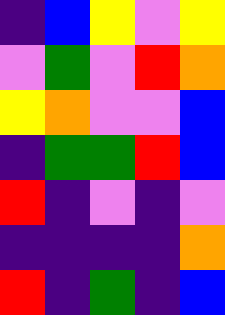[["indigo", "blue", "yellow", "violet", "yellow"], ["violet", "green", "violet", "red", "orange"], ["yellow", "orange", "violet", "violet", "blue"], ["indigo", "green", "green", "red", "blue"], ["red", "indigo", "violet", "indigo", "violet"], ["indigo", "indigo", "indigo", "indigo", "orange"], ["red", "indigo", "green", "indigo", "blue"]]